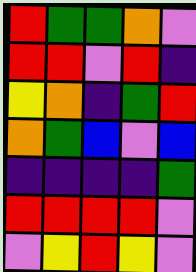[["red", "green", "green", "orange", "violet"], ["red", "red", "violet", "red", "indigo"], ["yellow", "orange", "indigo", "green", "red"], ["orange", "green", "blue", "violet", "blue"], ["indigo", "indigo", "indigo", "indigo", "green"], ["red", "red", "red", "red", "violet"], ["violet", "yellow", "red", "yellow", "violet"]]